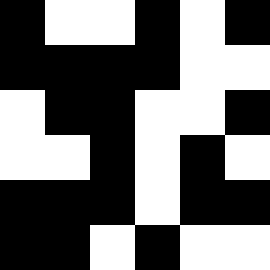[["black", "white", "white", "black", "white", "black"], ["black", "black", "black", "black", "white", "white"], ["white", "black", "black", "white", "white", "black"], ["white", "white", "black", "white", "black", "white"], ["black", "black", "black", "white", "black", "black"], ["black", "black", "white", "black", "white", "white"]]